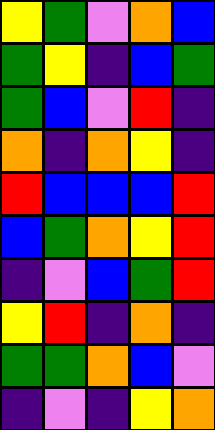[["yellow", "green", "violet", "orange", "blue"], ["green", "yellow", "indigo", "blue", "green"], ["green", "blue", "violet", "red", "indigo"], ["orange", "indigo", "orange", "yellow", "indigo"], ["red", "blue", "blue", "blue", "red"], ["blue", "green", "orange", "yellow", "red"], ["indigo", "violet", "blue", "green", "red"], ["yellow", "red", "indigo", "orange", "indigo"], ["green", "green", "orange", "blue", "violet"], ["indigo", "violet", "indigo", "yellow", "orange"]]